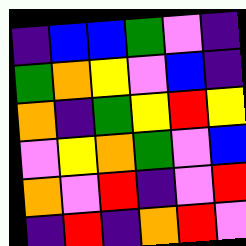[["indigo", "blue", "blue", "green", "violet", "indigo"], ["green", "orange", "yellow", "violet", "blue", "indigo"], ["orange", "indigo", "green", "yellow", "red", "yellow"], ["violet", "yellow", "orange", "green", "violet", "blue"], ["orange", "violet", "red", "indigo", "violet", "red"], ["indigo", "red", "indigo", "orange", "red", "violet"]]